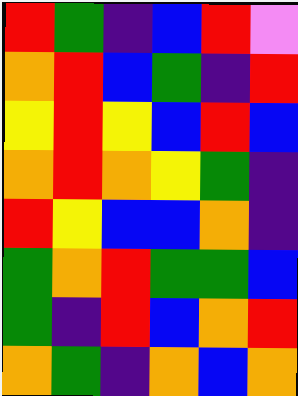[["red", "green", "indigo", "blue", "red", "violet"], ["orange", "red", "blue", "green", "indigo", "red"], ["yellow", "red", "yellow", "blue", "red", "blue"], ["orange", "red", "orange", "yellow", "green", "indigo"], ["red", "yellow", "blue", "blue", "orange", "indigo"], ["green", "orange", "red", "green", "green", "blue"], ["green", "indigo", "red", "blue", "orange", "red"], ["orange", "green", "indigo", "orange", "blue", "orange"]]